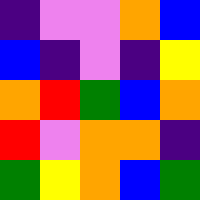[["indigo", "violet", "violet", "orange", "blue"], ["blue", "indigo", "violet", "indigo", "yellow"], ["orange", "red", "green", "blue", "orange"], ["red", "violet", "orange", "orange", "indigo"], ["green", "yellow", "orange", "blue", "green"]]